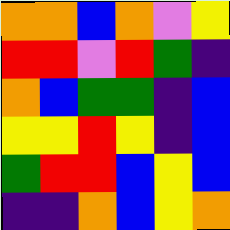[["orange", "orange", "blue", "orange", "violet", "yellow"], ["red", "red", "violet", "red", "green", "indigo"], ["orange", "blue", "green", "green", "indigo", "blue"], ["yellow", "yellow", "red", "yellow", "indigo", "blue"], ["green", "red", "red", "blue", "yellow", "blue"], ["indigo", "indigo", "orange", "blue", "yellow", "orange"]]